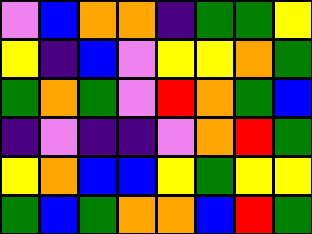[["violet", "blue", "orange", "orange", "indigo", "green", "green", "yellow"], ["yellow", "indigo", "blue", "violet", "yellow", "yellow", "orange", "green"], ["green", "orange", "green", "violet", "red", "orange", "green", "blue"], ["indigo", "violet", "indigo", "indigo", "violet", "orange", "red", "green"], ["yellow", "orange", "blue", "blue", "yellow", "green", "yellow", "yellow"], ["green", "blue", "green", "orange", "orange", "blue", "red", "green"]]